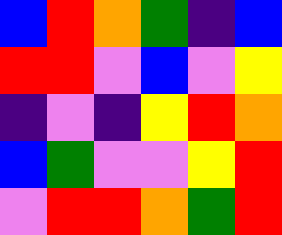[["blue", "red", "orange", "green", "indigo", "blue"], ["red", "red", "violet", "blue", "violet", "yellow"], ["indigo", "violet", "indigo", "yellow", "red", "orange"], ["blue", "green", "violet", "violet", "yellow", "red"], ["violet", "red", "red", "orange", "green", "red"]]